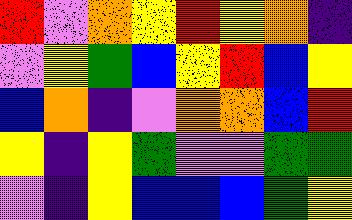[["red", "violet", "orange", "yellow", "red", "yellow", "orange", "indigo"], ["violet", "yellow", "green", "blue", "yellow", "red", "blue", "yellow"], ["blue", "orange", "indigo", "violet", "orange", "orange", "blue", "red"], ["yellow", "indigo", "yellow", "green", "violet", "violet", "green", "green"], ["violet", "indigo", "yellow", "blue", "blue", "blue", "green", "yellow"]]